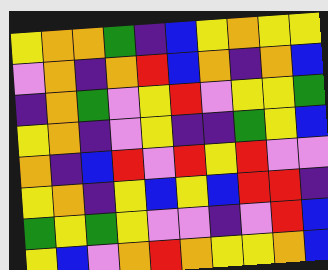[["yellow", "orange", "orange", "green", "indigo", "blue", "yellow", "orange", "yellow", "yellow"], ["violet", "orange", "indigo", "orange", "red", "blue", "orange", "indigo", "orange", "blue"], ["indigo", "orange", "green", "violet", "yellow", "red", "violet", "yellow", "yellow", "green"], ["yellow", "orange", "indigo", "violet", "yellow", "indigo", "indigo", "green", "yellow", "blue"], ["orange", "indigo", "blue", "red", "violet", "red", "yellow", "red", "violet", "violet"], ["yellow", "orange", "indigo", "yellow", "blue", "yellow", "blue", "red", "red", "indigo"], ["green", "yellow", "green", "yellow", "violet", "violet", "indigo", "violet", "red", "blue"], ["yellow", "blue", "violet", "orange", "red", "orange", "yellow", "yellow", "orange", "blue"]]